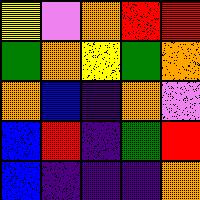[["yellow", "violet", "orange", "red", "red"], ["green", "orange", "yellow", "green", "orange"], ["orange", "blue", "indigo", "orange", "violet"], ["blue", "red", "indigo", "green", "red"], ["blue", "indigo", "indigo", "indigo", "orange"]]